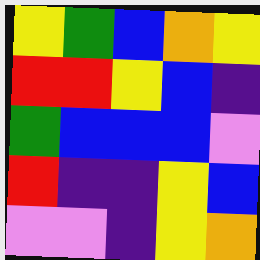[["yellow", "green", "blue", "orange", "yellow"], ["red", "red", "yellow", "blue", "indigo"], ["green", "blue", "blue", "blue", "violet"], ["red", "indigo", "indigo", "yellow", "blue"], ["violet", "violet", "indigo", "yellow", "orange"]]